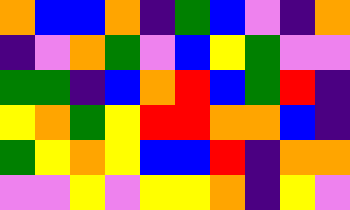[["orange", "blue", "blue", "orange", "indigo", "green", "blue", "violet", "indigo", "orange"], ["indigo", "violet", "orange", "green", "violet", "blue", "yellow", "green", "violet", "violet"], ["green", "green", "indigo", "blue", "orange", "red", "blue", "green", "red", "indigo"], ["yellow", "orange", "green", "yellow", "red", "red", "orange", "orange", "blue", "indigo"], ["green", "yellow", "orange", "yellow", "blue", "blue", "red", "indigo", "orange", "orange"], ["violet", "violet", "yellow", "violet", "yellow", "yellow", "orange", "indigo", "yellow", "violet"]]